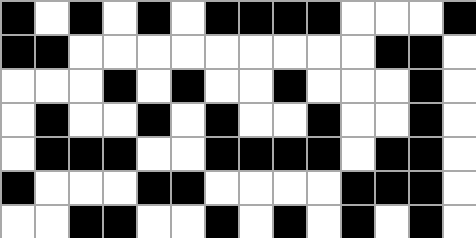[["black", "white", "black", "white", "black", "white", "black", "black", "black", "black", "white", "white", "white", "black"], ["black", "black", "white", "white", "white", "white", "white", "white", "white", "white", "white", "black", "black", "white"], ["white", "white", "white", "black", "white", "black", "white", "white", "black", "white", "white", "white", "black", "white"], ["white", "black", "white", "white", "black", "white", "black", "white", "white", "black", "white", "white", "black", "white"], ["white", "black", "black", "black", "white", "white", "black", "black", "black", "black", "white", "black", "black", "white"], ["black", "white", "white", "white", "black", "black", "white", "white", "white", "white", "black", "black", "black", "white"], ["white", "white", "black", "black", "white", "white", "black", "white", "black", "white", "black", "white", "black", "white"]]